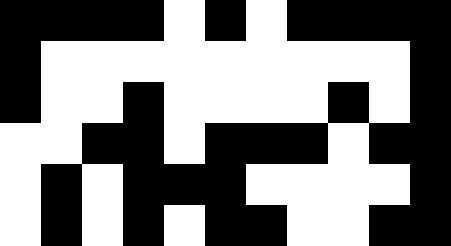[["black", "black", "black", "black", "white", "black", "white", "black", "black", "black", "black"], ["black", "white", "white", "white", "white", "white", "white", "white", "white", "white", "black"], ["black", "white", "white", "black", "white", "white", "white", "white", "black", "white", "black"], ["white", "white", "black", "black", "white", "black", "black", "black", "white", "black", "black"], ["white", "black", "white", "black", "black", "black", "white", "white", "white", "white", "black"], ["white", "black", "white", "black", "white", "black", "black", "white", "white", "black", "black"]]